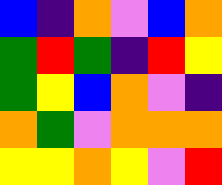[["blue", "indigo", "orange", "violet", "blue", "orange"], ["green", "red", "green", "indigo", "red", "yellow"], ["green", "yellow", "blue", "orange", "violet", "indigo"], ["orange", "green", "violet", "orange", "orange", "orange"], ["yellow", "yellow", "orange", "yellow", "violet", "red"]]